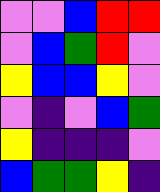[["violet", "violet", "blue", "red", "red"], ["violet", "blue", "green", "red", "violet"], ["yellow", "blue", "blue", "yellow", "violet"], ["violet", "indigo", "violet", "blue", "green"], ["yellow", "indigo", "indigo", "indigo", "violet"], ["blue", "green", "green", "yellow", "indigo"]]